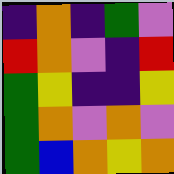[["indigo", "orange", "indigo", "green", "violet"], ["red", "orange", "violet", "indigo", "red"], ["green", "yellow", "indigo", "indigo", "yellow"], ["green", "orange", "violet", "orange", "violet"], ["green", "blue", "orange", "yellow", "orange"]]